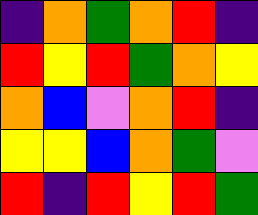[["indigo", "orange", "green", "orange", "red", "indigo"], ["red", "yellow", "red", "green", "orange", "yellow"], ["orange", "blue", "violet", "orange", "red", "indigo"], ["yellow", "yellow", "blue", "orange", "green", "violet"], ["red", "indigo", "red", "yellow", "red", "green"]]